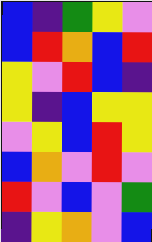[["blue", "indigo", "green", "yellow", "violet"], ["blue", "red", "orange", "blue", "red"], ["yellow", "violet", "red", "blue", "indigo"], ["yellow", "indigo", "blue", "yellow", "yellow"], ["violet", "yellow", "blue", "red", "yellow"], ["blue", "orange", "violet", "red", "violet"], ["red", "violet", "blue", "violet", "green"], ["indigo", "yellow", "orange", "violet", "blue"]]